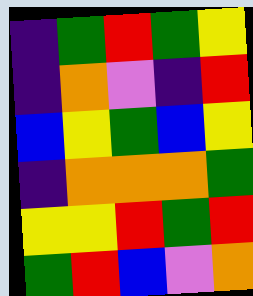[["indigo", "green", "red", "green", "yellow"], ["indigo", "orange", "violet", "indigo", "red"], ["blue", "yellow", "green", "blue", "yellow"], ["indigo", "orange", "orange", "orange", "green"], ["yellow", "yellow", "red", "green", "red"], ["green", "red", "blue", "violet", "orange"]]